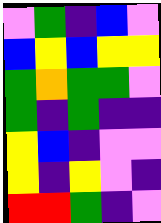[["violet", "green", "indigo", "blue", "violet"], ["blue", "yellow", "blue", "yellow", "yellow"], ["green", "orange", "green", "green", "violet"], ["green", "indigo", "green", "indigo", "indigo"], ["yellow", "blue", "indigo", "violet", "violet"], ["yellow", "indigo", "yellow", "violet", "indigo"], ["red", "red", "green", "indigo", "violet"]]